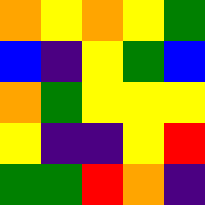[["orange", "yellow", "orange", "yellow", "green"], ["blue", "indigo", "yellow", "green", "blue"], ["orange", "green", "yellow", "yellow", "yellow"], ["yellow", "indigo", "indigo", "yellow", "red"], ["green", "green", "red", "orange", "indigo"]]